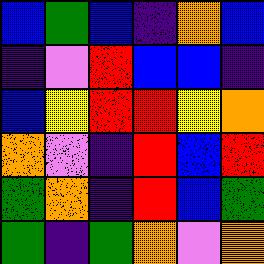[["blue", "green", "blue", "indigo", "orange", "blue"], ["indigo", "violet", "red", "blue", "blue", "indigo"], ["blue", "yellow", "red", "red", "yellow", "orange"], ["orange", "violet", "indigo", "red", "blue", "red"], ["green", "orange", "indigo", "red", "blue", "green"], ["green", "indigo", "green", "orange", "violet", "orange"]]